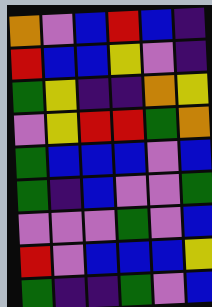[["orange", "violet", "blue", "red", "blue", "indigo"], ["red", "blue", "blue", "yellow", "violet", "indigo"], ["green", "yellow", "indigo", "indigo", "orange", "yellow"], ["violet", "yellow", "red", "red", "green", "orange"], ["green", "blue", "blue", "blue", "violet", "blue"], ["green", "indigo", "blue", "violet", "violet", "green"], ["violet", "violet", "violet", "green", "violet", "blue"], ["red", "violet", "blue", "blue", "blue", "yellow"], ["green", "indigo", "indigo", "green", "violet", "blue"]]